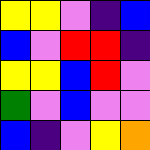[["yellow", "yellow", "violet", "indigo", "blue"], ["blue", "violet", "red", "red", "indigo"], ["yellow", "yellow", "blue", "red", "violet"], ["green", "violet", "blue", "violet", "violet"], ["blue", "indigo", "violet", "yellow", "orange"]]